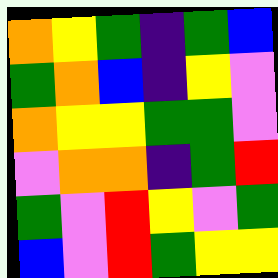[["orange", "yellow", "green", "indigo", "green", "blue"], ["green", "orange", "blue", "indigo", "yellow", "violet"], ["orange", "yellow", "yellow", "green", "green", "violet"], ["violet", "orange", "orange", "indigo", "green", "red"], ["green", "violet", "red", "yellow", "violet", "green"], ["blue", "violet", "red", "green", "yellow", "yellow"]]